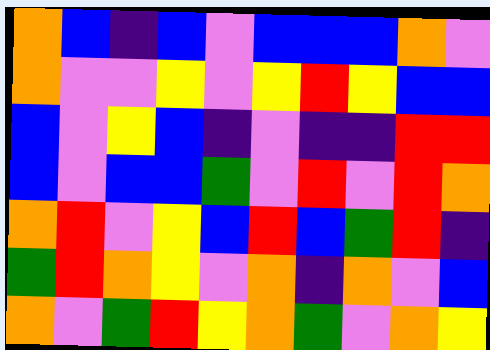[["orange", "blue", "indigo", "blue", "violet", "blue", "blue", "blue", "orange", "violet"], ["orange", "violet", "violet", "yellow", "violet", "yellow", "red", "yellow", "blue", "blue"], ["blue", "violet", "yellow", "blue", "indigo", "violet", "indigo", "indigo", "red", "red"], ["blue", "violet", "blue", "blue", "green", "violet", "red", "violet", "red", "orange"], ["orange", "red", "violet", "yellow", "blue", "red", "blue", "green", "red", "indigo"], ["green", "red", "orange", "yellow", "violet", "orange", "indigo", "orange", "violet", "blue"], ["orange", "violet", "green", "red", "yellow", "orange", "green", "violet", "orange", "yellow"]]